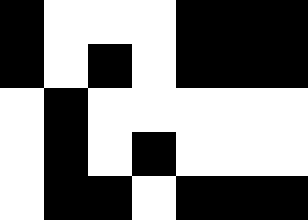[["black", "white", "white", "white", "black", "black", "black"], ["black", "white", "black", "white", "black", "black", "black"], ["white", "black", "white", "white", "white", "white", "white"], ["white", "black", "white", "black", "white", "white", "white"], ["white", "black", "black", "white", "black", "black", "black"]]